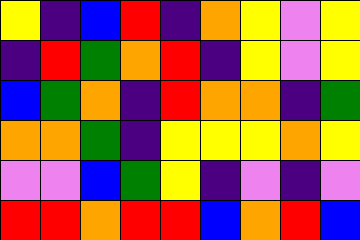[["yellow", "indigo", "blue", "red", "indigo", "orange", "yellow", "violet", "yellow"], ["indigo", "red", "green", "orange", "red", "indigo", "yellow", "violet", "yellow"], ["blue", "green", "orange", "indigo", "red", "orange", "orange", "indigo", "green"], ["orange", "orange", "green", "indigo", "yellow", "yellow", "yellow", "orange", "yellow"], ["violet", "violet", "blue", "green", "yellow", "indigo", "violet", "indigo", "violet"], ["red", "red", "orange", "red", "red", "blue", "orange", "red", "blue"]]